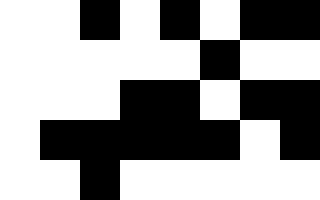[["white", "white", "black", "white", "black", "white", "black", "black"], ["white", "white", "white", "white", "white", "black", "white", "white"], ["white", "white", "white", "black", "black", "white", "black", "black"], ["white", "black", "black", "black", "black", "black", "white", "black"], ["white", "white", "black", "white", "white", "white", "white", "white"]]